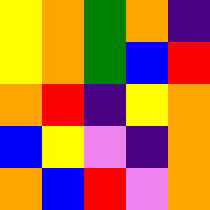[["yellow", "orange", "green", "orange", "indigo"], ["yellow", "orange", "green", "blue", "red"], ["orange", "red", "indigo", "yellow", "orange"], ["blue", "yellow", "violet", "indigo", "orange"], ["orange", "blue", "red", "violet", "orange"]]